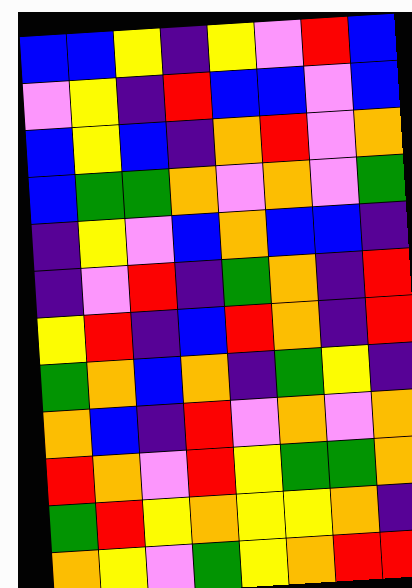[["blue", "blue", "yellow", "indigo", "yellow", "violet", "red", "blue"], ["violet", "yellow", "indigo", "red", "blue", "blue", "violet", "blue"], ["blue", "yellow", "blue", "indigo", "orange", "red", "violet", "orange"], ["blue", "green", "green", "orange", "violet", "orange", "violet", "green"], ["indigo", "yellow", "violet", "blue", "orange", "blue", "blue", "indigo"], ["indigo", "violet", "red", "indigo", "green", "orange", "indigo", "red"], ["yellow", "red", "indigo", "blue", "red", "orange", "indigo", "red"], ["green", "orange", "blue", "orange", "indigo", "green", "yellow", "indigo"], ["orange", "blue", "indigo", "red", "violet", "orange", "violet", "orange"], ["red", "orange", "violet", "red", "yellow", "green", "green", "orange"], ["green", "red", "yellow", "orange", "yellow", "yellow", "orange", "indigo"], ["orange", "yellow", "violet", "green", "yellow", "orange", "red", "red"]]